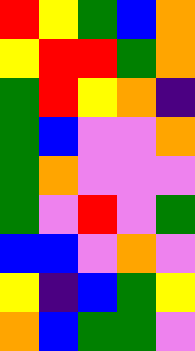[["red", "yellow", "green", "blue", "orange"], ["yellow", "red", "red", "green", "orange"], ["green", "red", "yellow", "orange", "indigo"], ["green", "blue", "violet", "violet", "orange"], ["green", "orange", "violet", "violet", "violet"], ["green", "violet", "red", "violet", "green"], ["blue", "blue", "violet", "orange", "violet"], ["yellow", "indigo", "blue", "green", "yellow"], ["orange", "blue", "green", "green", "violet"]]